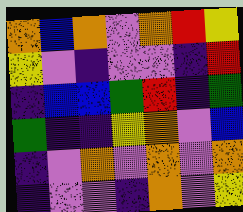[["orange", "blue", "orange", "violet", "orange", "red", "yellow"], ["yellow", "violet", "indigo", "violet", "violet", "indigo", "red"], ["indigo", "blue", "blue", "green", "red", "indigo", "green"], ["green", "indigo", "indigo", "yellow", "orange", "violet", "blue"], ["indigo", "violet", "orange", "violet", "orange", "violet", "orange"], ["indigo", "violet", "violet", "indigo", "orange", "violet", "yellow"]]